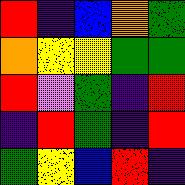[["red", "indigo", "blue", "orange", "green"], ["orange", "yellow", "yellow", "green", "green"], ["red", "violet", "green", "indigo", "red"], ["indigo", "red", "green", "indigo", "red"], ["green", "yellow", "blue", "red", "indigo"]]